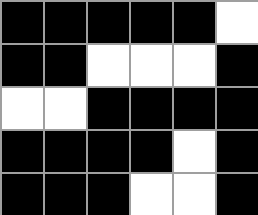[["black", "black", "black", "black", "black", "white"], ["black", "black", "white", "white", "white", "black"], ["white", "white", "black", "black", "black", "black"], ["black", "black", "black", "black", "white", "black"], ["black", "black", "black", "white", "white", "black"]]